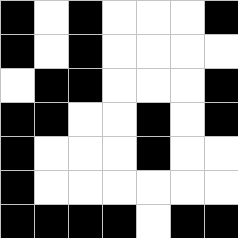[["black", "white", "black", "white", "white", "white", "black"], ["black", "white", "black", "white", "white", "white", "white"], ["white", "black", "black", "white", "white", "white", "black"], ["black", "black", "white", "white", "black", "white", "black"], ["black", "white", "white", "white", "black", "white", "white"], ["black", "white", "white", "white", "white", "white", "white"], ["black", "black", "black", "black", "white", "black", "black"]]